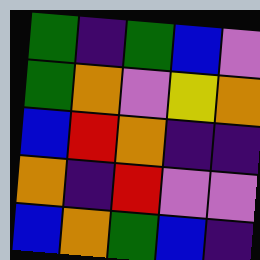[["green", "indigo", "green", "blue", "violet"], ["green", "orange", "violet", "yellow", "orange"], ["blue", "red", "orange", "indigo", "indigo"], ["orange", "indigo", "red", "violet", "violet"], ["blue", "orange", "green", "blue", "indigo"]]